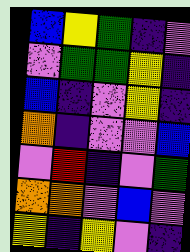[["blue", "yellow", "green", "indigo", "violet"], ["violet", "green", "green", "yellow", "indigo"], ["blue", "indigo", "violet", "yellow", "indigo"], ["orange", "indigo", "violet", "violet", "blue"], ["violet", "red", "indigo", "violet", "green"], ["orange", "orange", "violet", "blue", "violet"], ["yellow", "indigo", "yellow", "violet", "indigo"]]